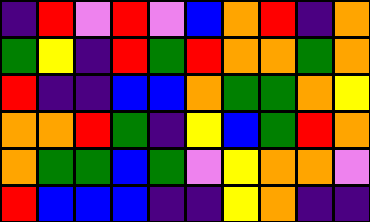[["indigo", "red", "violet", "red", "violet", "blue", "orange", "red", "indigo", "orange"], ["green", "yellow", "indigo", "red", "green", "red", "orange", "orange", "green", "orange"], ["red", "indigo", "indigo", "blue", "blue", "orange", "green", "green", "orange", "yellow"], ["orange", "orange", "red", "green", "indigo", "yellow", "blue", "green", "red", "orange"], ["orange", "green", "green", "blue", "green", "violet", "yellow", "orange", "orange", "violet"], ["red", "blue", "blue", "blue", "indigo", "indigo", "yellow", "orange", "indigo", "indigo"]]